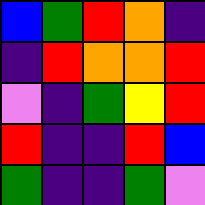[["blue", "green", "red", "orange", "indigo"], ["indigo", "red", "orange", "orange", "red"], ["violet", "indigo", "green", "yellow", "red"], ["red", "indigo", "indigo", "red", "blue"], ["green", "indigo", "indigo", "green", "violet"]]